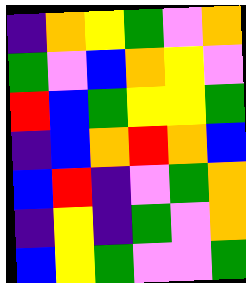[["indigo", "orange", "yellow", "green", "violet", "orange"], ["green", "violet", "blue", "orange", "yellow", "violet"], ["red", "blue", "green", "yellow", "yellow", "green"], ["indigo", "blue", "orange", "red", "orange", "blue"], ["blue", "red", "indigo", "violet", "green", "orange"], ["indigo", "yellow", "indigo", "green", "violet", "orange"], ["blue", "yellow", "green", "violet", "violet", "green"]]